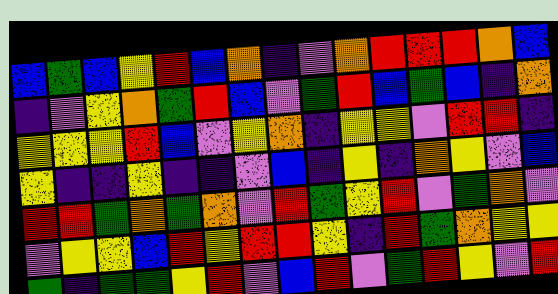[["blue", "green", "blue", "yellow", "red", "blue", "orange", "indigo", "violet", "orange", "red", "red", "red", "orange", "blue"], ["indigo", "violet", "yellow", "orange", "green", "red", "blue", "violet", "green", "red", "blue", "green", "blue", "indigo", "orange"], ["yellow", "yellow", "yellow", "red", "blue", "violet", "yellow", "orange", "indigo", "yellow", "yellow", "violet", "red", "red", "indigo"], ["yellow", "indigo", "indigo", "yellow", "indigo", "indigo", "violet", "blue", "indigo", "yellow", "indigo", "orange", "yellow", "violet", "blue"], ["red", "red", "green", "orange", "green", "orange", "violet", "red", "green", "yellow", "red", "violet", "green", "orange", "violet"], ["violet", "yellow", "yellow", "blue", "red", "yellow", "red", "red", "yellow", "indigo", "red", "green", "orange", "yellow", "yellow"], ["green", "indigo", "green", "green", "yellow", "red", "violet", "blue", "red", "violet", "green", "red", "yellow", "violet", "red"]]